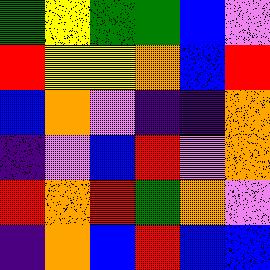[["green", "yellow", "green", "green", "blue", "violet"], ["red", "yellow", "yellow", "orange", "blue", "red"], ["blue", "orange", "violet", "indigo", "indigo", "orange"], ["indigo", "violet", "blue", "red", "violet", "orange"], ["red", "orange", "red", "green", "orange", "violet"], ["indigo", "orange", "blue", "red", "blue", "blue"]]